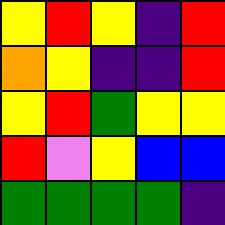[["yellow", "red", "yellow", "indigo", "red"], ["orange", "yellow", "indigo", "indigo", "red"], ["yellow", "red", "green", "yellow", "yellow"], ["red", "violet", "yellow", "blue", "blue"], ["green", "green", "green", "green", "indigo"]]